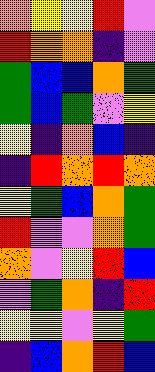[["orange", "yellow", "yellow", "red", "violet"], ["red", "orange", "orange", "indigo", "violet"], ["green", "blue", "blue", "orange", "green"], ["green", "blue", "green", "violet", "yellow"], ["yellow", "indigo", "orange", "blue", "indigo"], ["indigo", "red", "orange", "red", "orange"], ["yellow", "green", "blue", "orange", "green"], ["red", "violet", "violet", "orange", "green"], ["orange", "violet", "yellow", "red", "blue"], ["violet", "green", "orange", "indigo", "red"], ["yellow", "yellow", "violet", "yellow", "green"], ["indigo", "blue", "orange", "red", "blue"]]